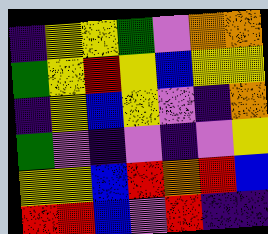[["indigo", "yellow", "yellow", "green", "violet", "orange", "orange"], ["green", "yellow", "red", "yellow", "blue", "yellow", "yellow"], ["indigo", "yellow", "blue", "yellow", "violet", "indigo", "orange"], ["green", "violet", "indigo", "violet", "indigo", "violet", "yellow"], ["yellow", "yellow", "blue", "red", "orange", "red", "blue"], ["red", "red", "blue", "violet", "red", "indigo", "indigo"]]